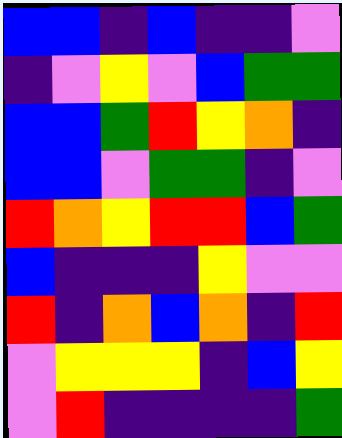[["blue", "blue", "indigo", "blue", "indigo", "indigo", "violet"], ["indigo", "violet", "yellow", "violet", "blue", "green", "green"], ["blue", "blue", "green", "red", "yellow", "orange", "indigo"], ["blue", "blue", "violet", "green", "green", "indigo", "violet"], ["red", "orange", "yellow", "red", "red", "blue", "green"], ["blue", "indigo", "indigo", "indigo", "yellow", "violet", "violet"], ["red", "indigo", "orange", "blue", "orange", "indigo", "red"], ["violet", "yellow", "yellow", "yellow", "indigo", "blue", "yellow"], ["violet", "red", "indigo", "indigo", "indigo", "indigo", "green"]]